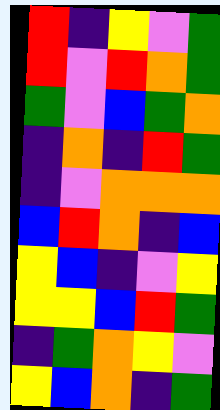[["red", "indigo", "yellow", "violet", "green"], ["red", "violet", "red", "orange", "green"], ["green", "violet", "blue", "green", "orange"], ["indigo", "orange", "indigo", "red", "green"], ["indigo", "violet", "orange", "orange", "orange"], ["blue", "red", "orange", "indigo", "blue"], ["yellow", "blue", "indigo", "violet", "yellow"], ["yellow", "yellow", "blue", "red", "green"], ["indigo", "green", "orange", "yellow", "violet"], ["yellow", "blue", "orange", "indigo", "green"]]